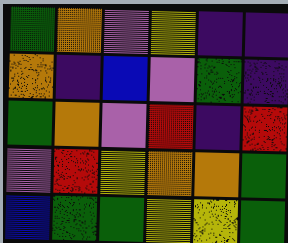[["green", "orange", "violet", "yellow", "indigo", "indigo"], ["orange", "indigo", "blue", "violet", "green", "indigo"], ["green", "orange", "violet", "red", "indigo", "red"], ["violet", "red", "yellow", "orange", "orange", "green"], ["blue", "green", "green", "yellow", "yellow", "green"]]